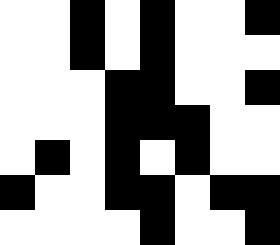[["white", "white", "black", "white", "black", "white", "white", "black"], ["white", "white", "black", "white", "black", "white", "white", "white"], ["white", "white", "white", "black", "black", "white", "white", "black"], ["white", "white", "white", "black", "black", "black", "white", "white"], ["white", "black", "white", "black", "white", "black", "white", "white"], ["black", "white", "white", "black", "black", "white", "black", "black"], ["white", "white", "white", "white", "black", "white", "white", "black"]]